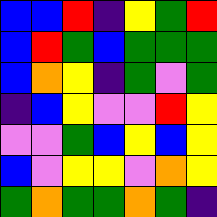[["blue", "blue", "red", "indigo", "yellow", "green", "red"], ["blue", "red", "green", "blue", "green", "green", "green"], ["blue", "orange", "yellow", "indigo", "green", "violet", "green"], ["indigo", "blue", "yellow", "violet", "violet", "red", "yellow"], ["violet", "violet", "green", "blue", "yellow", "blue", "yellow"], ["blue", "violet", "yellow", "yellow", "violet", "orange", "yellow"], ["green", "orange", "green", "green", "orange", "green", "indigo"]]